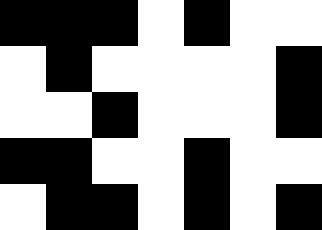[["black", "black", "black", "white", "black", "white", "white"], ["white", "black", "white", "white", "white", "white", "black"], ["white", "white", "black", "white", "white", "white", "black"], ["black", "black", "white", "white", "black", "white", "white"], ["white", "black", "black", "white", "black", "white", "black"]]